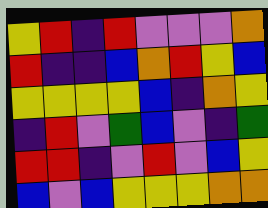[["yellow", "red", "indigo", "red", "violet", "violet", "violet", "orange"], ["red", "indigo", "indigo", "blue", "orange", "red", "yellow", "blue"], ["yellow", "yellow", "yellow", "yellow", "blue", "indigo", "orange", "yellow"], ["indigo", "red", "violet", "green", "blue", "violet", "indigo", "green"], ["red", "red", "indigo", "violet", "red", "violet", "blue", "yellow"], ["blue", "violet", "blue", "yellow", "yellow", "yellow", "orange", "orange"]]